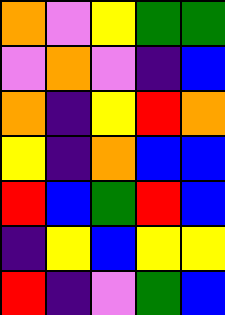[["orange", "violet", "yellow", "green", "green"], ["violet", "orange", "violet", "indigo", "blue"], ["orange", "indigo", "yellow", "red", "orange"], ["yellow", "indigo", "orange", "blue", "blue"], ["red", "blue", "green", "red", "blue"], ["indigo", "yellow", "blue", "yellow", "yellow"], ["red", "indigo", "violet", "green", "blue"]]